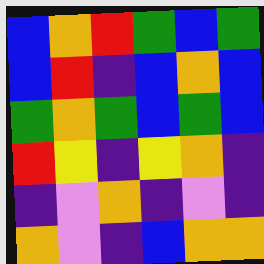[["blue", "orange", "red", "green", "blue", "green"], ["blue", "red", "indigo", "blue", "orange", "blue"], ["green", "orange", "green", "blue", "green", "blue"], ["red", "yellow", "indigo", "yellow", "orange", "indigo"], ["indigo", "violet", "orange", "indigo", "violet", "indigo"], ["orange", "violet", "indigo", "blue", "orange", "orange"]]